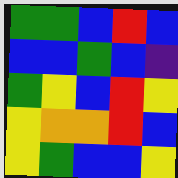[["green", "green", "blue", "red", "blue"], ["blue", "blue", "green", "blue", "indigo"], ["green", "yellow", "blue", "red", "yellow"], ["yellow", "orange", "orange", "red", "blue"], ["yellow", "green", "blue", "blue", "yellow"]]